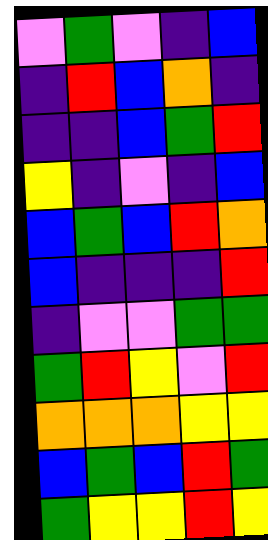[["violet", "green", "violet", "indigo", "blue"], ["indigo", "red", "blue", "orange", "indigo"], ["indigo", "indigo", "blue", "green", "red"], ["yellow", "indigo", "violet", "indigo", "blue"], ["blue", "green", "blue", "red", "orange"], ["blue", "indigo", "indigo", "indigo", "red"], ["indigo", "violet", "violet", "green", "green"], ["green", "red", "yellow", "violet", "red"], ["orange", "orange", "orange", "yellow", "yellow"], ["blue", "green", "blue", "red", "green"], ["green", "yellow", "yellow", "red", "yellow"]]